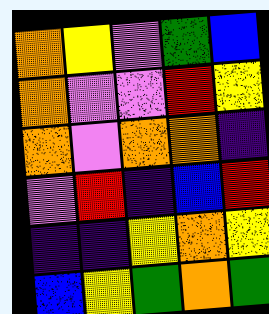[["orange", "yellow", "violet", "green", "blue"], ["orange", "violet", "violet", "red", "yellow"], ["orange", "violet", "orange", "orange", "indigo"], ["violet", "red", "indigo", "blue", "red"], ["indigo", "indigo", "yellow", "orange", "yellow"], ["blue", "yellow", "green", "orange", "green"]]